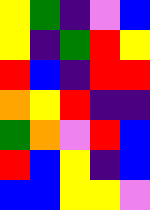[["yellow", "green", "indigo", "violet", "blue"], ["yellow", "indigo", "green", "red", "yellow"], ["red", "blue", "indigo", "red", "red"], ["orange", "yellow", "red", "indigo", "indigo"], ["green", "orange", "violet", "red", "blue"], ["red", "blue", "yellow", "indigo", "blue"], ["blue", "blue", "yellow", "yellow", "violet"]]